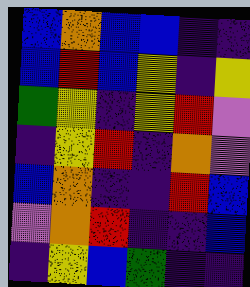[["blue", "orange", "blue", "blue", "indigo", "indigo"], ["blue", "red", "blue", "yellow", "indigo", "yellow"], ["green", "yellow", "indigo", "yellow", "red", "violet"], ["indigo", "yellow", "red", "indigo", "orange", "violet"], ["blue", "orange", "indigo", "indigo", "red", "blue"], ["violet", "orange", "red", "indigo", "indigo", "blue"], ["indigo", "yellow", "blue", "green", "indigo", "indigo"]]